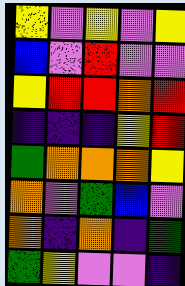[["yellow", "violet", "yellow", "violet", "yellow"], ["blue", "violet", "red", "violet", "violet"], ["yellow", "red", "red", "orange", "red"], ["indigo", "indigo", "indigo", "yellow", "red"], ["green", "orange", "orange", "orange", "yellow"], ["orange", "violet", "green", "blue", "violet"], ["orange", "indigo", "orange", "indigo", "green"], ["green", "yellow", "violet", "violet", "indigo"]]